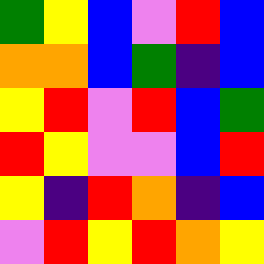[["green", "yellow", "blue", "violet", "red", "blue"], ["orange", "orange", "blue", "green", "indigo", "blue"], ["yellow", "red", "violet", "red", "blue", "green"], ["red", "yellow", "violet", "violet", "blue", "red"], ["yellow", "indigo", "red", "orange", "indigo", "blue"], ["violet", "red", "yellow", "red", "orange", "yellow"]]